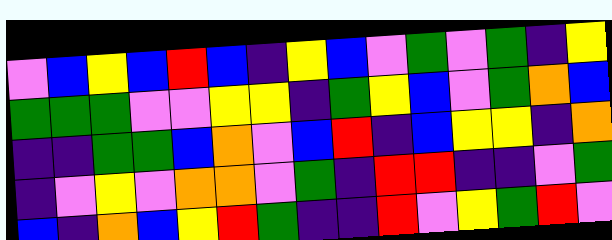[["violet", "blue", "yellow", "blue", "red", "blue", "indigo", "yellow", "blue", "violet", "green", "violet", "green", "indigo", "yellow"], ["green", "green", "green", "violet", "violet", "yellow", "yellow", "indigo", "green", "yellow", "blue", "violet", "green", "orange", "blue"], ["indigo", "indigo", "green", "green", "blue", "orange", "violet", "blue", "red", "indigo", "blue", "yellow", "yellow", "indigo", "orange"], ["indigo", "violet", "yellow", "violet", "orange", "orange", "violet", "green", "indigo", "red", "red", "indigo", "indigo", "violet", "green"], ["blue", "indigo", "orange", "blue", "yellow", "red", "green", "indigo", "indigo", "red", "violet", "yellow", "green", "red", "violet"]]